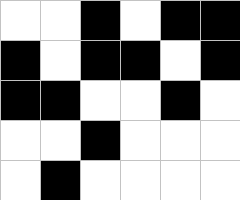[["white", "white", "black", "white", "black", "black"], ["black", "white", "black", "black", "white", "black"], ["black", "black", "white", "white", "black", "white"], ["white", "white", "black", "white", "white", "white"], ["white", "black", "white", "white", "white", "white"]]